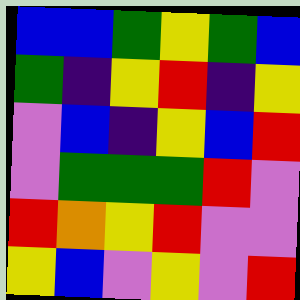[["blue", "blue", "green", "yellow", "green", "blue"], ["green", "indigo", "yellow", "red", "indigo", "yellow"], ["violet", "blue", "indigo", "yellow", "blue", "red"], ["violet", "green", "green", "green", "red", "violet"], ["red", "orange", "yellow", "red", "violet", "violet"], ["yellow", "blue", "violet", "yellow", "violet", "red"]]